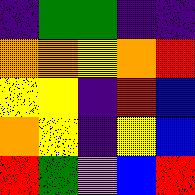[["indigo", "green", "green", "indigo", "indigo"], ["orange", "orange", "yellow", "orange", "red"], ["yellow", "yellow", "indigo", "red", "blue"], ["orange", "yellow", "indigo", "yellow", "blue"], ["red", "green", "violet", "blue", "red"]]